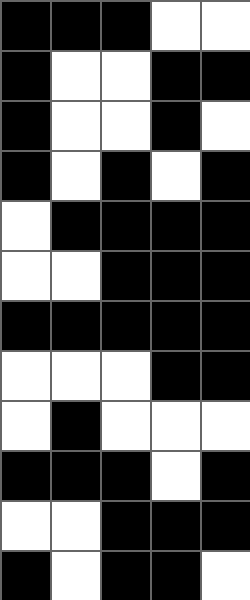[["black", "black", "black", "white", "white"], ["black", "white", "white", "black", "black"], ["black", "white", "white", "black", "white"], ["black", "white", "black", "white", "black"], ["white", "black", "black", "black", "black"], ["white", "white", "black", "black", "black"], ["black", "black", "black", "black", "black"], ["white", "white", "white", "black", "black"], ["white", "black", "white", "white", "white"], ["black", "black", "black", "white", "black"], ["white", "white", "black", "black", "black"], ["black", "white", "black", "black", "white"]]